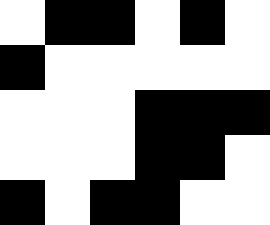[["white", "black", "black", "white", "black", "white"], ["black", "white", "white", "white", "white", "white"], ["white", "white", "white", "black", "black", "black"], ["white", "white", "white", "black", "black", "white"], ["black", "white", "black", "black", "white", "white"]]